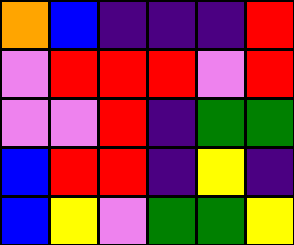[["orange", "blue", "indigo", "indigo", "indigo", "red"], ["violet", "red", "red", "red", "violet", "red"], ["violet", "violet", "red", "indigo", "green", "green"], ["blue", "red", "red", "indigo", "yellow", "indigo"], ["blue", "yellow", "violet", "green", "green", "yellow"]]